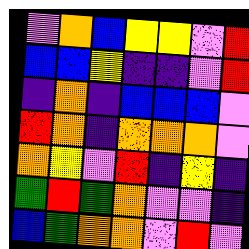[["violet", "orange", "blue", "yellow", "yellow", "violet", "red"], ["blue", "blue", "yellow", "indigo", "indigo", "violet", "red"], ["indigo", "orange", "indigo", "blue", "blue", "blue", "violet"], ["red", "orange", "indigo", "orange", "orange", "orange", "violet"], ["orange", "yellow", "violet", "red", "indigo", "yellow", "indigo"], ["green", "red", "green", "orange", "violet", "violet", "indigo"], ["blue", "green", "orange", "orange", "violet", "red", "violet"]]